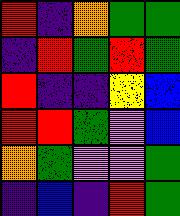[["red", "indigo", "orange", "green", "green"], ["indigo", "red", "green", "red", "green"], ["red", "indigo", "indigo", "yellow", "blue"], ["red", "red", "green", "violet", "blue"], ["orange", "green", "violet", "violet", "green"], ["indigo", "blue", "indigo", "red", "green"]]